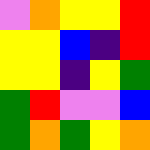[["violet", "orange", "yellow", "yellow", "red"], ["yellow", "yellow", "blue", "indigo", "red"], ["yellow", "yellow", "indigo", "yellow", "green"], ["green", "red", "violet", "violet", "blue"], ["green", "orange", "green", "yellow", "orange"]]